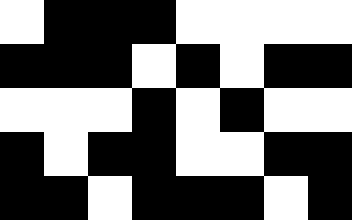[["white", "black", "black", "black", "white", "white", "white", "white"], ["black", "black", "black", "white", "black", "white", "black", "black"], ["white", "white", "white", "black", "white", "black", "white", "white"], ["black", "white", "black", "black", "white", "white", "black", "black"], ["black", "black", "white", "black", "black", "black", "white", "black"]]